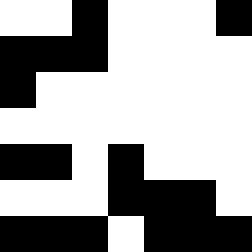[["white", "white", "black", "white", "white", "white", "black"], ["black", "black", "black", "white", "white", "white", "white"], ["black", "white", "white", "white", "white", "white", "white"], ["white", "white", "white", "white", "white", "white", "white"], ["black", "black", "white", "black", "white", "white", "white"], ["white", "white", "white", "black", "black", "black", "white"], ["black", "black", "black", "white", "black", "black", "black"]]